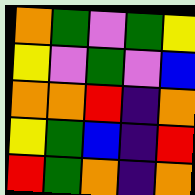[["orange", "green", "violet", "green", "yellow"], ["yellow", "violet", "green", "violet", "blue"], ["orange", "orange", "red", "indigo", "orange"], ["yellow", "green", "blue", "indigo", "red"], ["red", "green", "orange", "indigo", "orange"]]